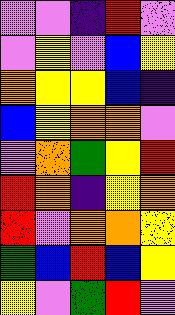[["violet", "violet", "indigo", "red", "violet"], ["violet", "yellow", "violet", "blue", "yellow"], ["orange", "yellow", "yellow", "blue", "indigo"], ["blue", "yellow", "orange", "orange", "violet"], ["violet", "orange", "green", "yellow", "red"], ["red", "orange", "indigo", "yellow", "orange"], ["red", "violet", "orange", "orange", "yellow"], ["green", "blue", "red", "blue", "yellow"], ["yellow", "violet", "green", "red", "violet"]]